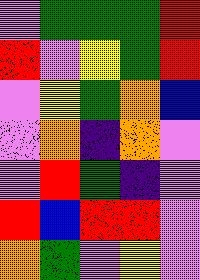[["violet", "green", "green", "green", "red"], ["red", "violet", "yellow", "green", "red"], ["violet", "yellow", "green", "orange", "blue"], ["violet", "orange", "indigo", "orange", "violet"], ["violet", "red", "green", "indigo", "violet"], ["red", "blue", "red", "red", "violet"], ["orange", "green", "violet", "yellow", "violet"]]